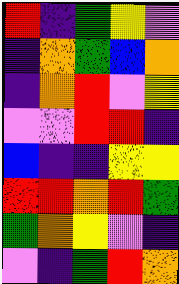[["red", "indigo", "green", "yellow", "violet"], ["indigo", "orange", "green", "blue", "orange"], ["indigo", "orange", "red", "violet", "yellow"], ["violet", "violet", "red", "red", "indigo"], ["blue", "indigo", "indigo", "yellow", "yellow"], ["red", "red", "orange", "red", "green"], ["green", "orange", "yellow", "violet", "indigo"], ["violet", "indigo", "green", "red", "orange"]]